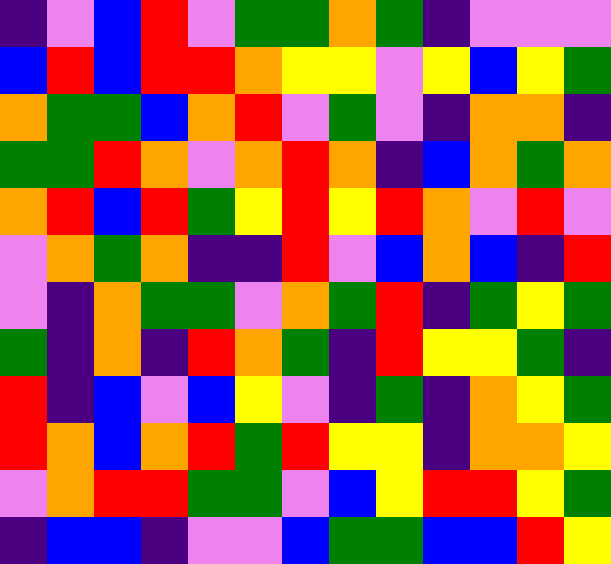[["indigo", "violet", "blue", "red", "violet", "green", "green", "orange", "green", "indigo", "violet", "violet", "violet"], ["blue", "red", "blue", "red", "red", "orange", "yellow", "yellow", "violet", "yellow", "blue", "yellow", "green"], ["orange", "green", "green", "blue", "orange", "red", "violet", "green", "violet", "indigo", "orange", "orange", "indigo"], ["green", "green", "red", "orange", "violet", "orange", "red", "orange", "indigo", "blue", "orange", "green", "orange"], ["orange", "red", "blue", "red", "green", "yellow", "red", "yellow", "red", "orange", "violet", "red", "violet"], ["violet", "orange", "green", "orange", "indigo", "indigo", "red", "violet", "blue", "orange", "blue", "indigo", "red"], ["violet", "indigo", "orange", "green", "green", "violet", "orange", "green", "red", "indigo", "green", "yellow", "green"], ["green", "indigo", "orange", "indigo", "red", "orange", "green", "indigo", "red", "yellow", "yellow", "green", "indigo"], ["red", "indigo", "blue", "violet", "blue", "yellow", "violet", "indigo", "green", "indigo", "orange", "yellow", "green"], ["red", "orange", "blue", "orange", "red", "green", "red", "yellow", "yellow", "indigo", "orange", "orange", "yellow"], ["violet", "orange", "red", "red", "green", "green", "violet", "blue", "yellow", "red", "red", "yellow", "green"], ["indigo", "blue", "blue", "indigo", "violet", "violet", "blue", "green", "green", "blue", "blue", "red", "yellow"]]